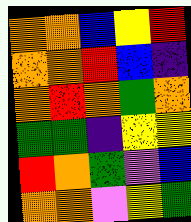[["orange", "orange", "blue", "yellow", "red"], ["orange", "orange", "red", "blue", "indigo"], ["orange", "red", "orange", "green", "orange"], ["green", "green", "indigo", "yellow", "yellow"], ["red", "orange", "green", "violet", "blue"], ["orange", "orange", "violet", "yellow", "green"]]